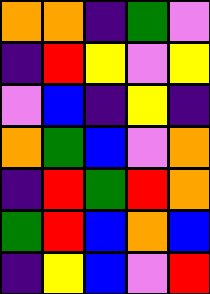[["orange", "orange", "indigo", "green", "violet"], ["indigo", "red", "yellow", "violet", "yellow"], ["violet", "blue", "indigo", "yellow", "indigo"], ["orange", "green", "blue", "violet", "orange"], ["indigo", "red", "green", "red", "orange"], ["green", "red", "blue", "orange", "blue"], ["indigo", "yellow", "blue", "violet", "red"]]